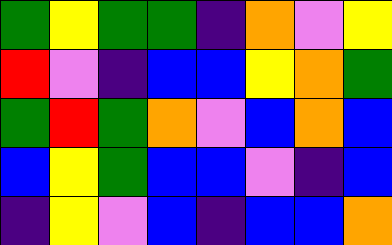[["green", "yellow", "green", "green", "indigo", "orange", "violet", "yellow"], ["red", "violet", "indigo", "blue", "blue", "yellow", "orange", "green"], ["green", "red", "green", "orange", "violet", "blue", "orange", "blue"], ["blue", "yellow", "green", "blue", "blue", "violet", "indigo", "blue"], ["indigo", "yellow", "violet", "blue", "indigo", "blue", "blue", "orange"]]